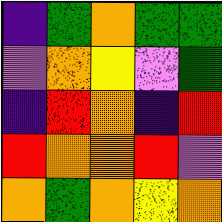[["indigo", "green", "orange", "green", "green"], ["violet", "orange", "yellow", "violet", "green"], ["indigo", "red", "orange", "indigo", "red"], ["red", "orange", "orange", "red", "violet"], ["orange", "green", "orange", "yellow", "orange"]]